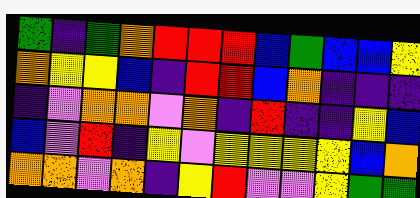[["green", "indigo", "green", "orange", "red", "red", "red", "blue", "green", "blue", "blue", "yellow"], ["orange", "yellow", "yellow", "blue", "indigo", "red", "red", "blue", "orange", "indigo", "indigo", "indigo"], ["indigo", "violet", "orange", "orange", "violet", "orange", "indigo", "red", "indigo", "indigo", "yellow", "blue"], ["blue", "violet", "red", "indigo", "yellow", "violet", "yellow", "yellow", "yellow", "yellow", "blue", "orange"], ["orange", "orange", "violet", "orange", "indigo", "yellow", "red", "violet", "violet", "yellow", "green", "green"]]